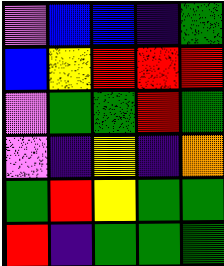[["violet", "blue", "blue", "indigo", "green"], ["blue", "yellow", "red", "red", "red"], ["violet", "green", "green", "red", "green"], ["violet", "indigo", "yellow", "indigo", "orange"], ["green", "red", "yellow", "green", "green"], ["red", "indigo", "green", "green", "green"]]